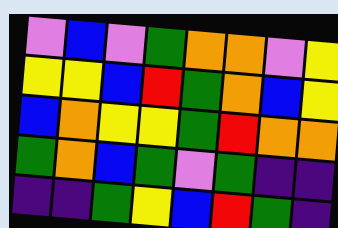[["violet", "blue", "violet", "green", "orange", "orange", "violet", "yellow"], ["yellow", "yellow", "blue", "red", "green", "orange", "blue", "yellow"], ["blue", "orange", "yellow", "yellow", "green", "red", "orange", "orange"], ["green", "orange", "blue", "green", "violet", "green", "indigo", "indigo"], ["indigo", "indigo", "green", "yellow", "blue", "red", "green", "indigo"]]